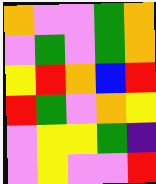[["orange", "violet", "violet", "green", "orange"], ["violet", "green", "violet", "green", "orange"], ["yellow", "red", "orange", "blue", "red"], ["red", "green", "violet", "orange", "yellow"], ["violet", "yellow", "yellow", "green", "indigo"], ["violet", "yellow", "violet", "violet", "red"]]